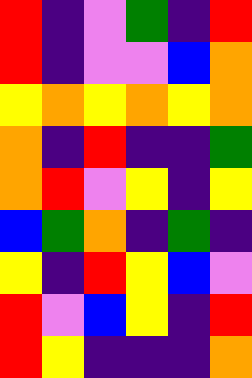[["red", "indigo", "violet", "green", "indigo", "red"], ["red", "indigo", "violet", "violet", "blue", "orange"], ["yellow", "orange", "yellow", "orange", "yellow", "orange"], ["orange", "indigo", "red", "indigo", "indigo", "green"], ["orange", "red", "violet", "yellow", "indigo", "yellow"], ["blue", "green", "orange", "indigo", "green", "indigo"], ["yellow", "indigo", "red", "yellow", "blue", "violet"], ["red", "violet", "blue", "yellow", "indigo", "red"], ["red", "yellow", "indigo", "indigo", "indigo", "orange"]]